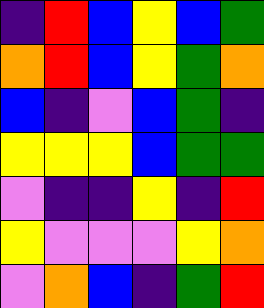[["indigo", "red", "blue", "yellow", "blue", "green"], ["orange", "red", "blue", "yellow", "green", "orange"], ["blue", "indigo", "violet", "blue", "green", "indigo"], ["yellow", "yellow", "yellow", "blue", "green", "green"], ["violet", "indigo", "indigo", "yellow", "indigo", "red"], ["yellow", "violet", "violet", "violet", "yellow", "orange"], ["violet", "orange", "blue", "indigo", "green", "red"]]